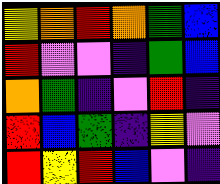[["yellow", "orange", "red", "orange", "green", "blue"], ["red", "violet", "violet", "indigo", "green", "blue"], ["orange", "green", "indigo", "violet", "red", "indigo"], ["red", "blue", "green", "indigo", "yellow", "violet"], ["red", "yellow", "red", "blue", "violet", "indigo"]]